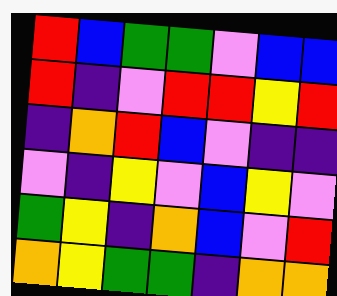[["red", "blue", "green", "green", "violet", "blue", "blue"], ["red", "indigo", "violet", "red", "red", "yellow", "red"], ["indigo", "orange", "red", "blue", "violet", "indigo", "indigo"], ["violet", "indigo", "yellow", "violet", "blue", "yellow", "violet"], ["green", "yellow", "indigo", "orange", "blue", "violet", "red"], ["orange", "yellow", "green", "green", "indigo", "orange", "orange"]]